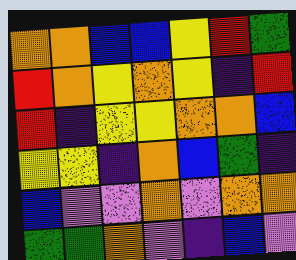[["orange", "orange", "blue", "blue", "yellow", "red", "green"], ["red", "orange", "yellow", "orange", "yellow", "indigo", "red"], ["red", "indigo", "yellow", "yellow", "orange", "orange", "blue"], ["yellow", "yellow", "indigo", "orange", "blue", "green", "indigo"], ["blue", "violet", "violet", "orange", "violet", "orange", "orange"], ["green", "green", "orange", "violet", "indigo", "blue", "violet"]]